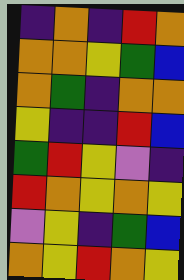[["indigo", "orange", "indigo", "red", "orange"], ["orange", "orange", "yellow", "green", "blue"], ["orange", "green", "indigo", "orange", "orange"], ["yellow", "indigo", "indigo", "red", "blue"], ["green", "red", "yellow", "violet", "indigo"], ["red", "orange", "yellow", "orange", "yellow"], ["violet", "yellow", "indigo", "green", "blue"], ["orange", "yellow", "red", "orange", "yellow"]]